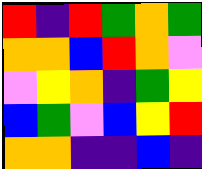[["red", "indigo", "red", "green", "orange", "green"], ["orange", "orange", "blue", "red", "orange", "violet"], ["violet", "yellow", "orange", "indigo", "green", "yellow"], ["blue", "green", "violet", "blue", "yellow", "red"], ["orange", "orange", "indigo", "indigo", "blue", "indigo"]]